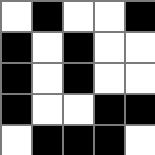[["white", "black", "white", "white", "black"], ["black", "white", "black", "white", "white"], ["black", "white", "black", "white", "white"], ["black", "white", "white", "black", "black"], ["white", "black", "black", "black", "white"]]